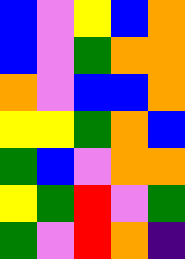[["blue", "violet", "yellow", "blue", "orange"], ["blue", "violet", "green", "orange", "orange"], ["orange", "violet", "blue", "blue", "orange"], ["yellow", "yellow", "green", "orange", "blue"], ["green", "blue", "violet", "orange", "orange"], ["yellow", "green", "red", "violet", "green"], ["green", "violet", "red", "orange", "indigo"]]